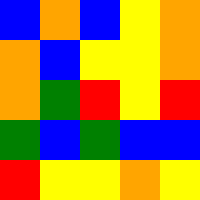[["blue", "orange", "blue", "yellow", "orange"], ["orange", "blue", "yellow", "yellow", "orange"], ["orange", "green", "red", "yellow", "red"], ["green", "blue", "green", "blue", "blue"], ["red", "yellow", "yellow", "orange", "yellow"]]